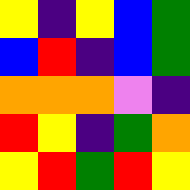[["yellow", "indigo", "yellow", "blue", "green"], ["blue", "red", "indigo", "blue", "green"], ["orange", "orange", "orange", "violet", "indigo"], ["red", "yellow", "indigo", "green", "orange"], ["yellow", "red", "green", "red", "yellow"]]